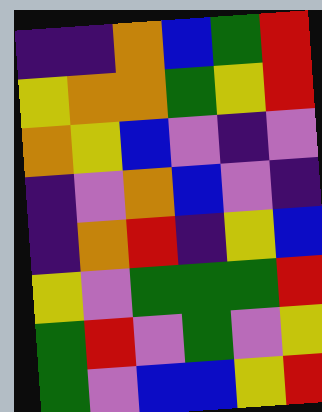[["indigo", "indigo", "orange", "blue", "green", "red"], ["yellow", "orange", "orange", "green", "yellow", "red"], ["orange", "yellow", "blue", "violet", "indigo", "violet"], ["indigo", "violet", "orange", "blue", "violet", "indigo"], ["indigo", "orange", "red", "indigo", "yellow", "blue"], ["yellow", "violet", "green", "green", "green", "red"], ["green", "red", "violet", "green", "violet", "yellow"], ["green", "violet", "blue", "blue", "yellow", "red"]]